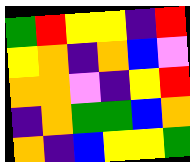[["green", "red", "yellow", "yellow", "indigo", "red"], ["yellow", "orange", "indigo", "orange", "blue", "violet"], ["orange", "orange", "violet", "indigo", "yellow", "red"], ["indigo", "orange", "green", "green", "blue", "orange"], ["orange", "indigo", "blue", "yellow", "yellow", "green"]]